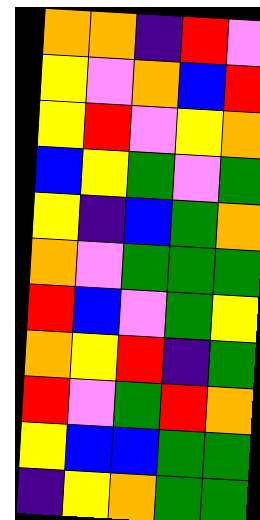[["orange", "orange", "indigo", "red", "violet"], ["yellow", "violet", "orange", "blue", "red"], ["yellow", "red", "violet", "yellow", "orange"], ["blue", "yellow", "green", "violet", "green"], ["yellow", "indigo", "blue", "green", "orange"], ["orange", "violet", "green", "green", "green"], ["red", "blue", "violet", "green", "yellow"], ["orange", "yellow", "red", "indigo", "green"], ["red", "violet", "green", "red", "orange"], ["yellow", "blue", "blue", "green", "green"], ["indigo", "yellow", "orange", "green", "green"]]